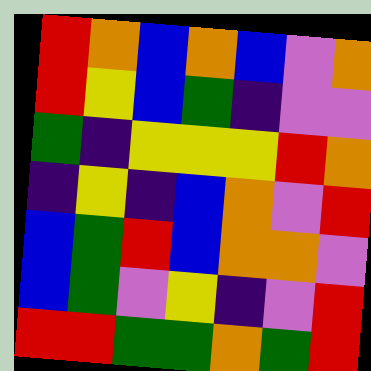[["red", "orange", "blue", "orange", "blue", "violet", "orange"], ["red", "yellow", "blue", "green", "indigo", "violet", "violet"], ["green", "indigo", "yellow", "yellow", "yellow", "red", "orange"], ["indigo", "yellow", "indigo", "blue", "orange", "violet", "red"], ["blue", "green", "red", "blue", "orange", "orange", "violet"], ["blue", "green", "violet", "yellow", "indigo", "violet", "red"], ["red", "red", "green", "green", "orange", "green", "red"]]